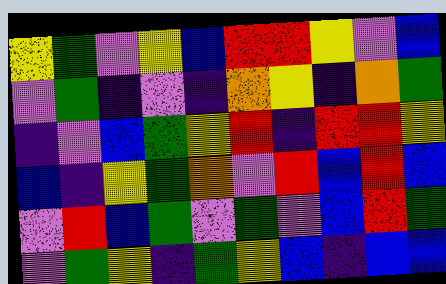[["yellow", "green", "violet", "yellow", "blue", "red", "red", "yellow", "violet", "blue"], ["violet", "green", "indigo", "violet", "indigo", "orange", "yellow", "indigo", "orange", "green"], ["indigo", "violet", "blue", "green", "yellow", "red", "indigo", "red", "red", "yellow"], ["blue", "indigo", "yellow", "green", "orange", "violet", "red", "blue", "red", "blue"], ["violet", "red", "blue", "green", "violet", "green", "violet", "blue", "red", "green"], ["violet", "green", "yellow", "indigo", "green", "yellow", "blue", "indigo", "blue", "blue"]]